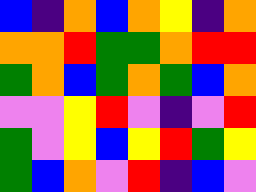[["blue", "indigo", "orange", "blue", "orange", "yellow", "indigo", "orange"], ["orange", "orange", "red", "green", "green", "orange", "red", "red"], ["green", "orange", "blue", "green", "orange", "green", "blue", "orange"], ["violet", "violet", "yellow", "red", "violet", "indigo", "violet", "red"], ["green", "violet", "yellow", "blue", "yellow", "red", "green", "yellow"], ["green", "blue", "orange", "violet", "red", "indigo", "blue", "violet"]]